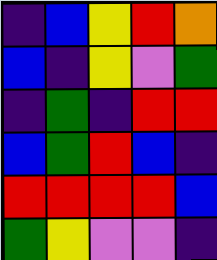[["indigo", "blue", "yellow", "red", "orange"], ["blue", "indigo", "yellow", "violet", "green"], ["indigo", "green", "indigo", "red", "red"], ["blue", "green", "red", "blue", "indigo"], ["red", "red", "red", "red", "blue"], ["green", "yellow", "violet", "violet", "indigo"]]